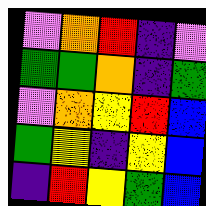[["violet", "orange", "red", "indigo", "violet"], ["green", "green", "orange", "indigo", "green"], ["violet", "orange", "yellow", "red", "blue"], ["green", "yellow", "indigo", "yellow", "blue"], ["indigo", "red", "yellow", "green", "blue"]]